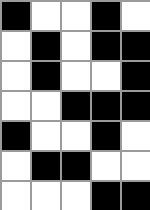[["black", "white", "white", "black", "white"], ["white", "black", "white", "black", "black"], ["white", "black", "white", "white", "black"], ["white", "white", "black", "black", "black"], ["black", "white", "white", "black", "white"], ["white", "black", "black", "white", "white"], ["white", "white", "white", "black", "black"]]